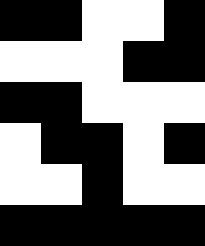[["black", "black", "white", "white", "black"], ["white", "white", "white", "black", "black"], ["black", "black", "white", "white", "white"], ["white", "black", "black", "white", "black"], ["white", "white", "black", "white", "white"], ["black", "black", "black", "black", "black"]]